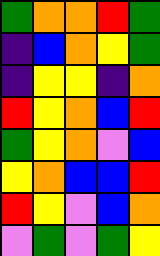[["green", "orange", "orange", "red", "green"], ["indigo", "blue", "orange", "yellow", "green"], ["indigo", "yellow", "yellow", "indigo", "orange"], ["red", "yellow", "orange", "blue", "red"], ["green", "yellow", "orange", "violet", "blue"], ["yellow", "orange", "blue", "blue", "red"], ["red", "yellow", "violet", "blue", "orange"], ["violet", "green", "violet", "green", "yellow"]]